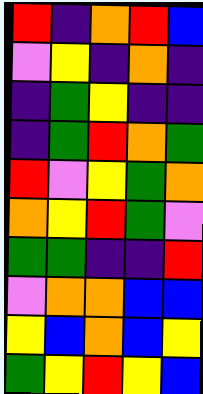[["red", "indigo", "orange", "red", "blue"], ["violet", "yellow", "indigo", "orange", "indigo"], ["indigo", "green", "yellow", "indigo", "indigo"], ["indigo", "green", "red", "orange", "green"], ["red", "violet", "yellow", "green", "orange"], ["orange", "yellow", "red", "green", "violet"], ["green", "green", "indigo", "indigo", "red"], ["violet", "orange", "orange", "blue", "blue"], ["yellow", "blue", "orange", "blue", "yellow"], ["green", "yellow", "red", "yellow", "blue"]]